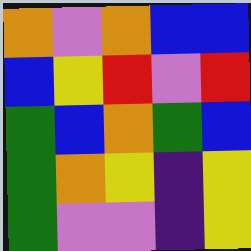[["orange", "violet", "orange", "blue", "blue"], ["blue", "yellow", "red", "violet", "red"], ["green", "blue", "orange", "green", "blue"], ["green", "orange", "yellow", "indigo", "yellow"], ["green", "violet", "violet", "indigo", "yellow"]]